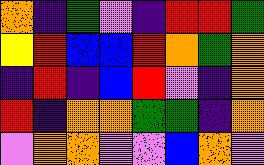[["orange", "indigo", "green", "violet", "indigo", "red", "red", "green"], ["yellow", "red", "blue", "blue", "red", "orange", "green", "orange"], ["indigo", "red", "indigo", "blue", "red", "violet", "indigo", "orange"], ["red", "indigo", "orange", "orange", "green", "green", "indigo", "orange"], ["violet", "orange", "orange", "violet", "violet", "blue", "orange", "violet"]]